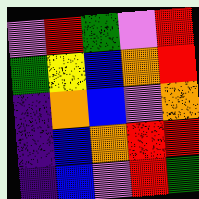[["violet", "red", "green", "violet", "red"], ["green", "yellow", "blue", "orange", "red"], ["indigo", "orange", "blue", "violet", "orange"], ["indigo", "blue", "orange", "red", "red"], ["indigo", "blue", "violet", "red", "green"]]